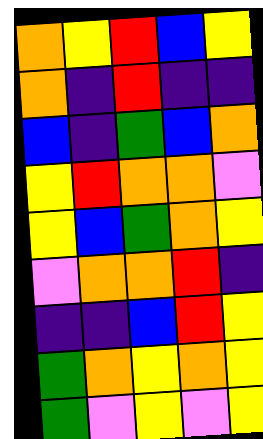[["orange", "yellow", "red", "blue", "yellow"], ["orange", "indigo", "red", "indigo", "indigo"], ["blue", "indigo", "green", "blue", "orange"], ["yellow", "red", "orange", "orange", "violet"], ["yellow", "blue", "green", "orange", "yellow"], ["violet", "orange", "orange", "red", "indigo"], ["indigo", "indigo", "blue", "red", "yellow"], ["green", "orange", "yellow", "orange", "yellow"], ["green", "violet", "yellow", "violet", "yellow"]]